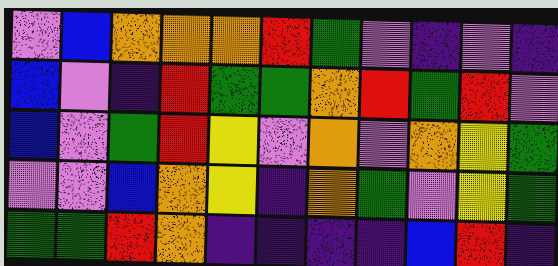[["violet", "blue", "orange", "orange", "orange", "red", "green", "violet", "indigo", "violet", "indigo"], ["blue", "violet", "indigo", "red", "green", "green", "orange", "red", "green", "red", "violet"], ["blue", "violet", "green", "red", "yellow", "violet", "orange", "violet", "orange", "yellow", "green"], ["violet", "violet", "blue", "orange", "yellow", "indigo", "orange", "green", "violet", "yellow", "green"], ["green", "green", "red", "orange", "indigo", "indigo", "indigo", "indigo", "blue", "red", "indigo"]]